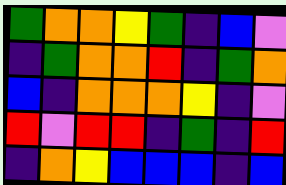[["green", "orange", "orange", "yellow", "green", "indigo", "blue", "violet"], ["indigo", "green", "orange", "orange", "red", "indigo", "green", "orange"], ["blue", "indigo", "orange", "orange", "orange", "yellow", "indigo", "violet"], ["red", "violet", "red", "red", "indigo", "green", "indigo", "red"], ["indigo", "orange", "yellow", "blue", "blue", "blue", "indigo", "blue"]]